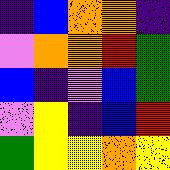[["indigo", "blue", "orange", "orange", "indigo"], ["violet", "orange", "orange", "red", "green"], ["blue", "indigo", "violet", "blue", "green"], ["violet", "yellow", "indigo", "blue", "red"], ["green", "yellow", "yellow", "orange", "yellow"]]